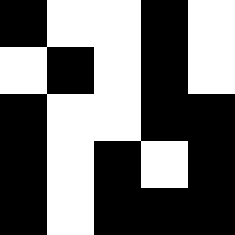[["black", "white", "white", "black", "white"], ["white", "black", "white", "black", "white"], ["black", "white", "white", "black", "black"], ["black", "white", "black", "white", "black"], ["black", "white", "black", "black", "black"]]